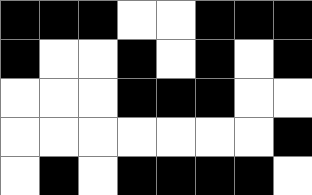[["black", "black", "black", "white", "white", "black", "black", "black"], ["black", "white", "white", "black", "white", "black", "white", "black"], ["white", "white", "white", "black", "black", "black", "white", "white"], ["white", "white", "white", "white", "white", "white", "white", "black"], ["white", "black", "white", "black", "black", "black", "black", "white"]]